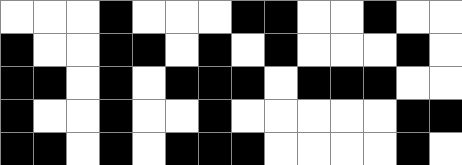[["white", "white", "white", "black", "white", "white", "white", "black", "black", "white", "white", "black", "white", "white"], ["black", "white", "white", "black", "black", "white", "black", "white", "black", "white", "white", "white", "black", "white"], ["black", "black", "white", "black", "white", "black", "black", "black", "white", "black", "black", "black", "white", "white"], ["black", "white", "white", "black", "white", "white", "black", "white", "white", "white", "white", "white", "black", "black"], ["black", "black", "white", "black", "white", "black", "black", "black", "white", "white", "white", "white", "black", "white"]]